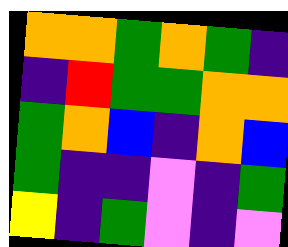[["orange", "orange", "green", "orange", "green", "indigo"], ["indigo", "red", "green", "green", "orange", "orange"], ["green", "orange", "blue", "indigo", "orange", "blue"], ["green", "indigo", "indigo", "violet", "indigo", "green"], ["yellow", "indigo", "green", "violet", "indigo", "violet"]]